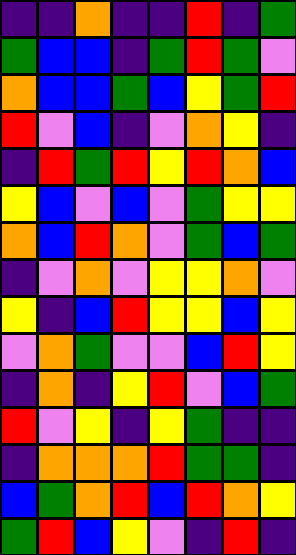[["indigo", "indigo", "orange", "indigo", "indigo", "red", "indigo", "green"], ["green", "blue", "blue", "indigo", "green", "red", "green", "violet"], ["orange", "blue", "blue", "green", "blue", "yellow", "green", "red"], ["red", "violet", "blue", "indigo", "violet", "orange", "yellow", "indigo"], ["indigo", "red", "green", "red", "yellow", "red", "orange", "blue"], ["yellow", "blue", "violet", "blue", "violet", "green", "yellow", "yellow"], ["orange", "blue", "red", "orange", "violet", "green", "blue", "green"], ["indigo", "violet", "orange", "violet", "yellow", "yellow", "orange", "violet"], ["yellow", "indigo", "blue", "red", "yellow", "yellow", "blue", "yellow"], ["violet", "orange", "green", "violet", "violet", "blue", "red", "yellow"], ["indigo", "orange", "indigo", "yellow", "red", "violet", "blue", "green"], ["red", "violet", "yellow", "indigo", "yellow", "green", "indigo", "indigo"], ["indigo", "orange", "orange", "orange", "red", "green", "green", "indigo"], ["blue", "green", "orange", "red", "blue", "red", "orange", "yellow"], ["green", "red", "blue", "yellow", "violet", "indigo", "red", "indigo"]]